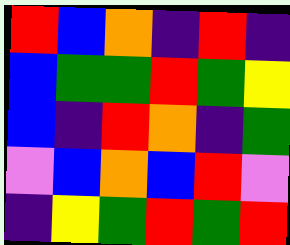[["red", "blue", "orange", "indigo", "red", "indigo"], ["blue", "green", "green", "red", "green", "yellow"], ["blue", "indigo", "red", "orange", "indigo", "green"], ["violet", "blue", "orange", "blue", "red", "violet"], ["indigo", "yellow", "green", "red", "green", "red"]]